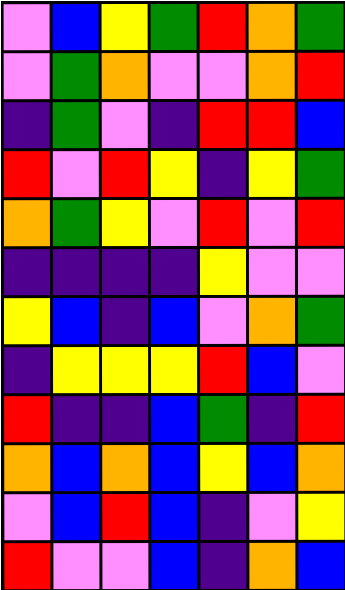[["violet", "blue", "yellow", "green", "red", "orange", "green"], ["violet", "green", "orange", "violet", "violet", "orange", "red"], ["indigo", "green", "violet", "indigo", "red", "red", "blue"], ["red", "violet", "red", "yellow", "indigo", "yellow", "green"], ["orange", "green", "yellow", "violet", "red", "violet", "red"], ["indigo", "indigo", "indigo", "indigo", "yellow", "violet", "violet"], ["yellow", "blue", "indigo", "blue", "violet", "orange", "green"], ["indigo", "yellow", "yellow", "yellow", "red", "blue", "violet"], ["red", "indigo", "indigo", "blue", "green", "indigo", "red"], ["orange", "blue", "orange", "blue", "yellow", "blue", "orange"], ["violet", "blue", "red", "blue", "indigo", "violet", "yellow"], ["red", "violet", "violet", "blue", "indigo", "orange", "blue"]]